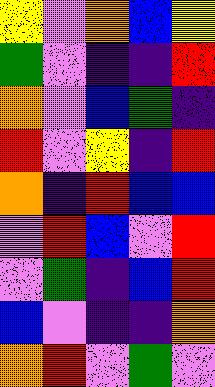[["yellow", "violet", "orange", "blue", "yellow"], ["green", "violet", "indigo", "indigo", "red"], ["orange", "violet", "blue", "green", "indigo"], ["red", "violet", "yellow", "indigo", "red"], ["orange", "indigo", "red", "blue", "blue"], ["violet", "red", "blue", "violet", "red"], ["violet", "green", "indigo", "blue", "red"], ["blue", "violet", "indigo", "indigo", "orange"], ["orange", "red", "violet", "green", "violet"]]